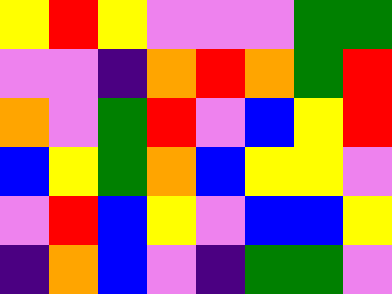[["yellow", "red", "yellow", "violet", "violet", "violet", "green", "green"], ["violet", "violet", "indigo", "orange", "red", "orange", "green", "red"], ["orange", "violet", "green", "red", "violet", "blue", "yellow", "red"], ["blue", "yellow", "green", "orange", "blue", "yellow", "yellow", "violet"], ["violet", "red", "blue", "yellow", "violet", "blue", "blue", "yellow"], ["indigo", "orange", "blue", "violet", "indigo", "green", "green", "violet"]]